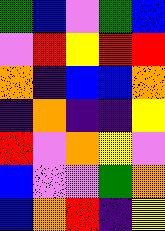[["green", "blue", "violet", "green", "blue"], ["violet", "red", "yellow", "red", "red"], ["orange", "indigo", "blue", "blue", "orange"], ["indigo", "orange", "indigo", "indigo", "yellow"], ["red", "violet", "orange", "yellow", "violet"], ["blue", "violet", "violet", "green", "orange"], ["blue", "orange", "red", "indigo", "yellow"]]